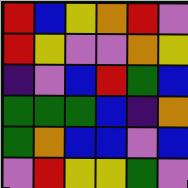[["red", "blue", "yellow", "orange", "red", "violet"], ["red", "yellow", "violet", "violet", "orange", "yellow"], ["indigo", "violet", "blue", "red", "green", "blue"], ["green", "green", "green", "blue", "indigo", "orange"], ["green", "orange", "blue", "blue", "violet", "blue"], ["violet", "red", "yellow", "yellow", "green", "violet"]]